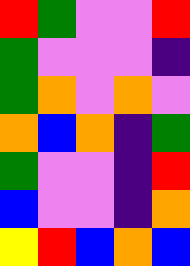[["red", "green", "violet", "violet", "red"], ["green", "violet", "violet", "violet", "indigo"], ["green", "orange", "violet", "orange", "violet"], ["orange", "blue", "orange", "indigo", "green"], ["green", "violet", "violet", "indigo", "red"], ["blue", "violet", "violet", "indigo", "orange"], ["yellow", "red", "blue", "orange", "blue"]]